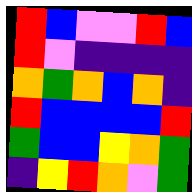[["red", "blue", "violet", "violet", "red", "blue"], ["red", "violet", "indigo", "indigo", "indigo", "indigo"], ["orange", "green", "orange", "blue", "orange", "indigo"], ["red", "blue", "blue", "blue", "blue", "red"], ["green", "blue", "blue", "yellow", "orange", "green"], ["indigo", "yellow", "red", "orange", "violet", "green"]]